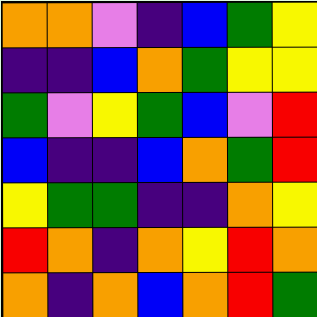[["orange", "orange", "violet", "indigo", "blue", "green", "yellow"], ["indigo", "indigo", "blue", "orange", "green", "yellow", "yellow"], ["green", "violet", "yellow", "green", "blue", "violet", "red"], ["blue", "indigo", "indigo", "blue", "orange", "green", "red"], ["yellow", "green", "green", "indigo", "indigo", "orange", "yellow"], ["red", "orange", "indigo", "orange", "yellow", "red", "orange"], ["orange", "indigo", "orange", "blue", "orange", "red", "green"]]